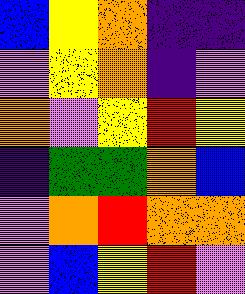[["blue", "yellow", "orange", "indigo", "indigo"], ["violet", "yellow", "orange", "indigo", "violet"], ["orange", "violet", "yellow", "red", "yellow"], ["indigo", "green", "green", "orange", "blue"], ["violet", "orange", "red", "orange", "orange"], ["violet", "blue", "yellow", "red", "violet"]]